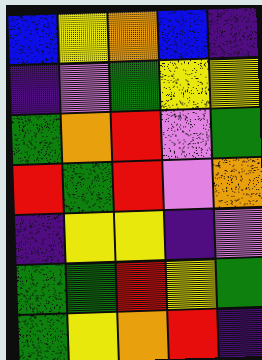[["blue", "yellow", "orange", "blue", "indigo"], ["indigo", "violet", "green", "yellow", "yellow"], ["green", "orange", "red", "violet", "green"], ["red", "green", "red", "violet", "orange"], ["indigo", "yellow", "yellow", "indigo", "violet"], ["green", "green", "red", "yellow", "green"], ["green", "yellow", "orange", "red", "indigo"]]